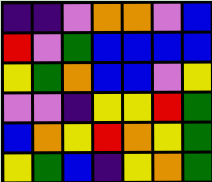[["indigo", "indigo", "violet", "orange", "orange", "violet", "blue"], ["red", "violet", "green", "blue", "blue", "blue", "blue"], ["yellow", "green", "orange", "blue", "blue", "violet", "yellow"], ["violet", "violet", "indigo", "yellow", "yellow", "red", "green"], ["blue", "orange", "yellow", "red", "orange", "yellow", "green"], ["yellow", "green", "blue", "indigo", "yellow", "orange", "green"]]